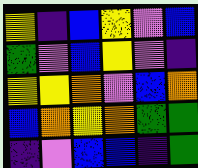[["yellow", "indigo", "blue", "yellow", "violet", "blue"], ["green", "violet", "blue", "yellow", "violet", "indigo"], ["yellow", "yellow", "orange", "violet", "blue", "orange"], ["blue", "orange", "yellow", "orange", "green", "green"], ["indigo", "violet", "blue", "blue", "indigo", "green"]]